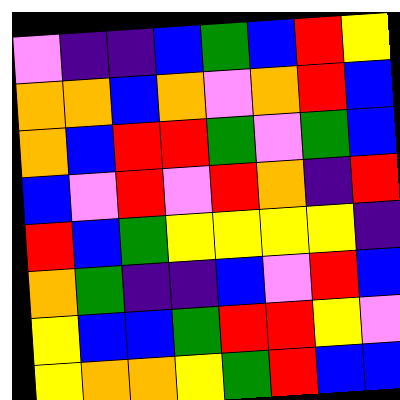[["violet", "indigo", "indigo", "blue", "green", "blue", "red", "yellow"], ["orange", "orange", "blue", "orange", "violet", "orange", "red", "blue"], ["orange", "blue", "red", "red", "green", "violet", "green", "blue"], ["blue", "violet", "red", "violet", "red", "orange", "indigo", "red"], ["red", "blue", "green", "yellow", "yellow", "yellow", "yellow", "indigo"], ["orange", "green", "indigo", "indigo", "blue", "violet", "red", "blue"], ["yellow", "blue", "blue", "green", "red", "red", "yellow", "violet"], ["yellow", "orange", "orange", "yellow", "green", "red", "blue", "blue"]]